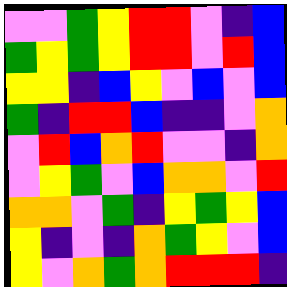[["violet", "violet", "green", "yellow", "red", "red", "violet", "indigo", "blue"], ["green", "yellow", "green", "yellow", "red", "red", "violet", "red", "blue"], ["yellow", "yellow", "indigo", "blue", "yellow", "violet", "blue", "violet", "blue"], ["green", "indigo", "red", "red", "blue", "indigo", "indigo", "violet", "orange"], ["violet", "red", "blue", "orange", "red", "violet", "violet", "indigo", "orange"], ["violet", "yellow", "green", "violet", "blue", "orange", "orange", "violet", "red"], ["orange", "orange", "violet", "green", "indigo", "yellow", "green", "yellow", "blue"], ["yellow", "indigo", "violet", "indigo", "orange", "green", "yellow", "violet", "blue"], ["yellow", "violet", "orange", "green", "orange", "red", "red", "red", "indigo"]]